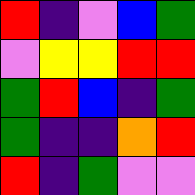[["red", "indigo", "violet", "blue", "green"], ["violet", "yellow", "yellow", "red", "red"], ["green", "red", "blue", "indigo", "green"], ["green", "indigo", "indigo", "orange", "red"], ["red", "indigo", "green", "violet", "violet"]]